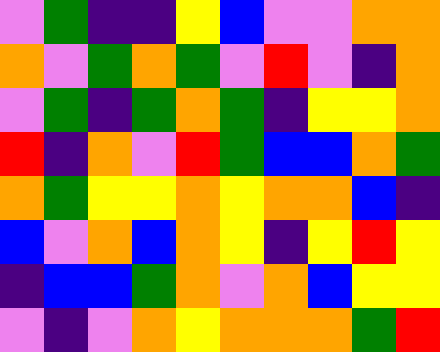[["violet", "green", "indigo", "indigo", "yellow", "blue", "violet", "violet", "orange", "orange"], ["orange", "violet", "green", "orange", "green", "violet", "red", "violet", "indigo", "orange"], ["violet", "green", "indigo", "green", "orange", "green", "indigo", "yellow", "yellow", "orange"], ["red", "indigo", "orange", "violet", "red", "green", "blue", "blue", "orange", "green"], ["orange", "green", "yellow", "yellow", "orange", "yellow", "orange", "orange", "blue", "indigo"], ["blue", "violet", "orange", "blue", "orange", "yellow", "indigo", "yellow", "red", "yellow"], ["indigo", "blue", "blue", "green", "orange", "violet", "orange", "blue", "yellow", "yellow"], ["violet", "indigo", "violet", "orange", "yellow", "orange", "orange", "orange", "green", "red"]]